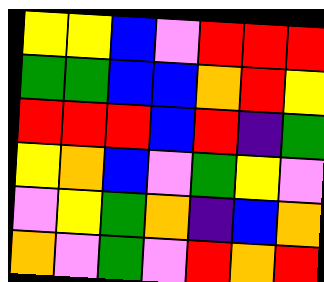[["yellow", "yellow", "blue", "violet", "red", "red", "red"], ["green", "green", "blue", "blue", "orange", "red", "yellow"], ["red", "red", "red", "blue", "red", "indigo", "green"], ["yellow", "orange", "blue", "violet", "green", "yellow", "violet"], ["violet", "yellow", "green", "orange", "indigo", "blue", "orange"], ["orange", "violet", "green", "violet", "red", "orange", "red"]]